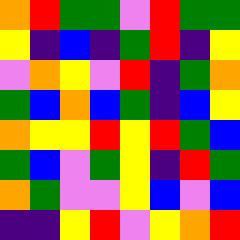[["orange", "red", "green", "green", "violet", "red", "green", "green"], ["yellow", "indigo", "blue", "indigo", "green", "red", "indigo", "yellow"], ["violet", "orange", "yellow", "violet", "red", "indigo", "green", "orange"], ["green", "blue", "orange", "blue", "green", "indigo", "blue", "yellow"], ["orange", "yellow", "yellow", "red", "yellow", "red", "green", "blue"], ["green", "blue", "violet", "green", "yellow", "indigo", "red", "green"], ["orange", "green", "violet", "violet", "yellow", "blue", "violet", "blue"], ["indigo", "indigo", "yellow", "red", "violet", "yellow", "orange", "red"]]